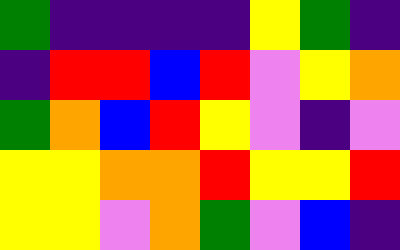[["green", "indigo", "indigo", "indigo", "indigo", "yellow", "green", "indigo"], ["indigo", "red", "red", "blue", "red", "violet", "yellow", "orange"], ["green", "orange", "blue", "red", "yellow", "violet", "indigo", "violet"], ["yellow", "yellow", "orange", "orange", "red", "yellow", "yellow", "red"], ["yellow", "yellow", "violet", "orange", "green", "violet", "blue", "indigo"]]